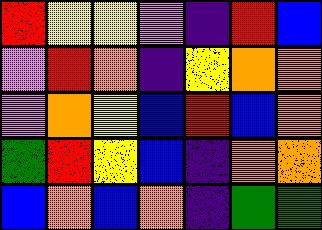[["red", "yellow", "yellow", "violet", "indigo", "red", "blue"], ["violet", "red", "orange", "indigo", "yellow", "orange", "orange"], ["violet", "orange", "yellow", "blue", "red", "blue", "orange"], ["green", "red", "yellow", "blue", "indigo", "orange", "orange"], ["blue", "orange", "blue", "orange", "indigo", "green", "green"]]